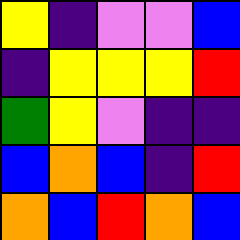[["yellow", "indigo", "violet", "violet", "blue"], ["indigo", "yellow", "yellow", "yellow", "red"], ["green", "yellow", "violet", "indigo", "indigo"], ["blue", "orange", "blue", "indigo", "red"], ["orange", "blue", "red", "orange", "blue"]]